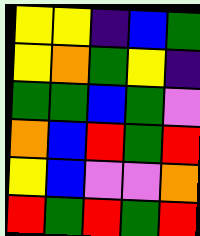[["yellow", "yellow", "indigo", "blue", "green"], ["yellow", "orange", "green", "yellow", "indigo"], ["green", "green", "blue", "green", "violet"], ["orange", "blue", "red", "green", "red"], ["yellow", "blue", "violet", "violet", "orange"], ["red", "green", "red", "green", "red"]]